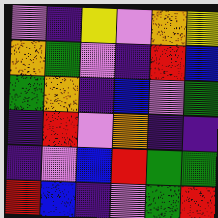[["violet", "indigo", "yellow", "violet", "orange", "yellow"], ["orange", "green", "violet", "indigo", "red", "blue"], ["green", "orange", "indigo", "blue", "violet", "green"], ["indigo", "red", "violet", "orange", "indigo", "indigo"], ["indigo", "violet", "blue", "red", "green", "green"], ["red", "blue", "indigo", "violet", "green", "red"]]